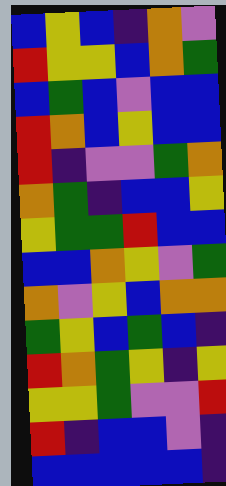[["blue", "yellow", "blue", "indigo", "orange", "violet"], ["red", "yellow", "yellow", "blue", "orange", "green"], ["blue", "green", "blue", "violet", "blue", "blue"], ["red", "orange", "blue", "yellow", "blue", "blue"], ["red", "indigo", "violet", "violet", "green", "orange"], ["orange", "green", "indigo", "blue", "blue", "yellow"], ["yellow", "green", "green", "red", "blue", "blue"], ["blue", "blue", "orange", "yellow", "violet", "green"], ["orange", "violet", "yellow", "blue", "orange", "orange"], ["green", "yellow", "blue", "green", "blue", "indigo"], ["red", "orange", "green", "yellow", "indigo", "yellow"], ["yellow", "yellow", "green", "violet", "violet", "red"], ["red", "indigo", "blue", "blue", "violet", "indigo"], ["blue", "blue", "blue", "blue", "blue", "indigo"]]